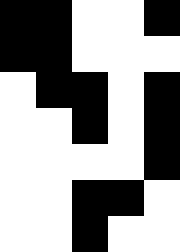[["black", "black", "white", "white", "black"], ["black", "black", "white", "white", "white"], ["white", "black", "black", "white", "black"], ["white", "white", "black", "white", "black"], ["white", "white", "white", "white", "black"], ["white", "white", "black", "black", "white"], ["white", "white", "black", "white", "white"]]